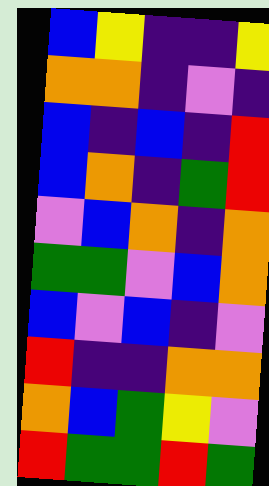[["blue", "yellow", "indigo", "indigo", "yellow"], ["orange", "orange", "indigo", "violet", "indigo"], ["blue", "indigo", "blue", "indigo", "red"], ["blue", "orange", "indigo", "green", "red"], ["violet", "blue", "orange", "indigo", "orange"], ["green", "green", "violet", "blue", "orange"], ["blue", "violet", "blue", "indigo", "violet"], ["red", "indigo", "indigo", "orange", "orange"], ["orange", "blue", "green", "yellow", "violet"], ["red", "green", "green", "red", "green"]]